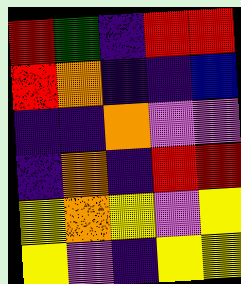[["red", "green", "indigo", "red", "red"], ["red", "orange", "indigo", "indigo", "blue"], ["indigo", "indigo", "orange", "violet", "violet"], ["indigo", "orange", "indigo", "red", "red"], ["yellow", "orange", "yellow", "violet", "yellow"], ["yellow", "violet", "indigo", "yellow", "yellow"]]